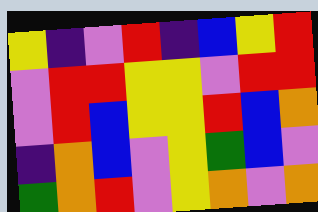[["yellow", "indigo", "violet", "red", "indigo", "blue", "yellow", "red"], ["violet", "red", "red", "yellow", "yellow", "violet", "red", "red"], ["violet", "red", "blue", "yellow", "yellow", "red", "blue", "orange"], ["indigo", "orange", "blue", "violet", "yellow", "green", "blue", "violet"], ["green", "orange", "red", "violet", "yellow", "orange", "violet", "orange"]]